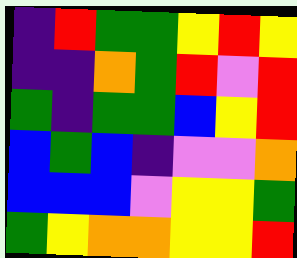[["indigo", "red", "green", "green", "yellow", "red", "yellow"], ["indigo", "indigo", "orange", "green", "red", "violet", "red"], ["green", "indigo", "green", "green", "blue", "yellow", "red"], ["blue", "green", "blue", "indigo", "violet", "violet", "orange"], ["blue", "blue", "blue", "violet", "yellow", "yellow", "green"], ["green", "yellow", "orange", "orange", "yellow", "yellow", "red"]]